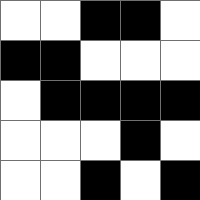[["white", "white", "black", "black", "white"], ["black", "black", "white", "white", "white"], ["white", "black", "black", "black", "black"], ["white", "white", "white", "black", "white"], ["white", "white", "black", "white", "black"]]